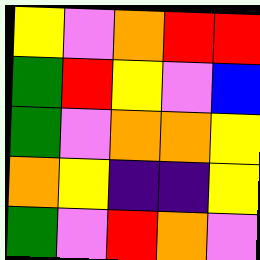[["yellow", "violet", "orange", "red", "red"], ["green", "red", "yellow", "violet", "blue"], ["green", "violet", "orange", "orange", "yellow"], ["orange", "yellow", "indigo", "indigo", "yellow"], ["green", "violet", "red", "orange", "violet"]]